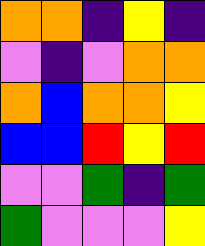[["orange", "orange", "indigo", "yellow", "indigo"], ["violet", "indigo", "violet", "orange", "orange"], ["orange", "blue", "orange", "orange", "yellow"], ["blue", "blue", "red", "yellow", "red"], ["violet", "violet", "green", "indigo", "green"], ["green", "violet", "violet", "violet", "yellow"]]